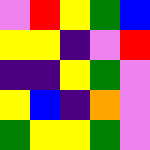[["violet", "red", "yellow", "green", "blue"], ["yellow", "yellow", "indigo", "violet", "red"], ["indigo", "indigo", "yellow", "green", "violet"], ["yellow", "blue", "indigo", "orange", "violet"], ["green", "yellow", "yellow", "green", "violet"]]